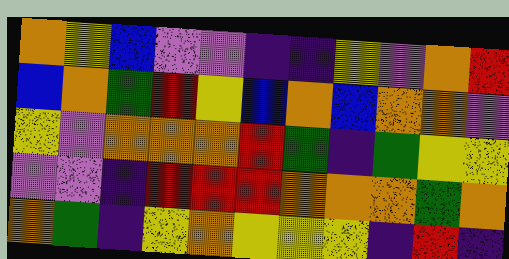[["orange", "yellow", "blue", "violet", "violet", "indigo", "indigo", "yellow", "violet", "orange", "red"], ["blue", "orange", "green", "red", "yellow", "blue", "orange", "blue", "orange", "orange", "violet"], ["yellow", "violet", "orange", "orange", "orange", "red", "green", "indigo", "green", "yellow", "yellow"], ["violet", "violet", "indigo", "red", "red", "red", "orange", "orange", "orange", "green", "orange"], ["orange", "green", "indigo", "yellow", "orange", "yellow", "yellow", "yellow", "indigo", "red", "indigo"]]